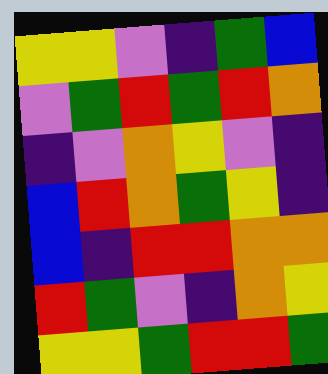[["yellow", "yellow", "violet", "indigo", "green", "blue"], ["violet", "green", "red", "green", "red", "orange"], ["indigo", "violet", "orange", "yellow", "violet", "indigo"], ["blue", "red", "orange", "green", "yellow", "indigo"], ["blue", "indigo", "red", "red", "orange", "orange"], ["red", "green", "violet", "indigo", "orange", "yellow"], ["yellow", "yellow", "green", "red", "red", "green"]]